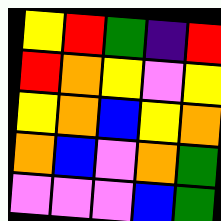[["yellow", "red", "green", "indigo", "red"], ["red", "orange", "yellow", "violet", "yellow"], ["yellow", "orange", "blue", "yellow", "orange"], ["orange", "blue", "violet", "orange", "green"], ["violet", "violet", "violet", "blue", "green"]]